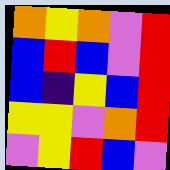[["orange", "yellow", "orange", "violet", "red"], ["blue", "red", "blue", "violet", "red"], ["blue", "indigo", "yellow", "blue", "red"], ["yellow", "yellow", "violet", "orange", "red"], ["violet", "yellow", "red", "blue", "violet"]]